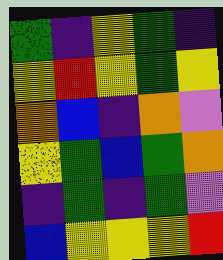[["green", "indigo", "yellow", "green", "indigo"], ["yellow", "red", "yellow", "green", "yellow"], ["orange", "blue", "indigo", "orange", "violet"], ["yellow", "green", "blue", "green", "orange"], ["indigo", "green", "indigo", "green", "violet"], ["blue", "yellow", "yellow", "yellow", "red"]]